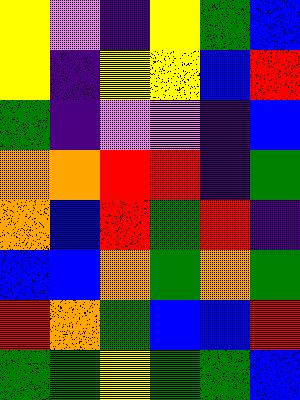[["yellow", "violet", "indigo", "yellow", "green", "blue"], ["yellow", "indigo", "yellow", "yellow", "blue", "red"], ["green", "indigo", "violet", "violet", "indigo", "blue"], ["orange", "orange", "red", "red", "indigo", "green"], ["orange", "blue", "red", "green", "red", "indigo"], ["blue", "blue", "orange", "green", "orange", "green"], ["red", "orange", "green", "blue", "blue", "red"], ["green", "green", "yellow", "green", "green", "blue"]]